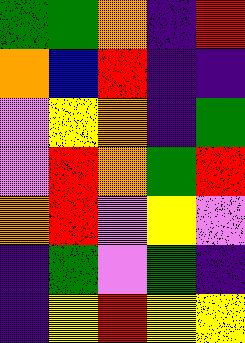[["green", "green", "orange", "indigo", "red"], ["orange", "blue", "red", "indigo", "indigo"], ["violet", "yellow", "orange", "indigo", "green"], ["violet", "red", "orange", "green", "red"], ["orange", "red", "violet", "yellow", "violet"], ["indigo", "green", "violet", "green", "indigo"], ["indigo", "yellow", "red", "yellow", "yellow"]]